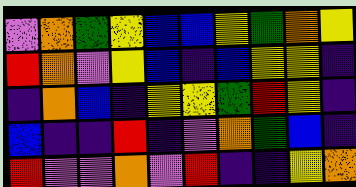[["violet", "orange", "green", "yellow", "blue", "blue", "yellow", "green", "orange", "yellow"], ["red", "orange", "violet", "yellow", "blue", "indigo", "blue", "yellow", "yellow", "indigo"], ["indigo", "orange", "blue", "indigo", "yellow", "yellow", "green", "red", "yellow", "indigo"], ["blue", "indigo", "indigo", "red", "indigo", "violet", "orange", "green", "blue", "indigo"], ["red", "violet", "violet", "orange", "violet", "red", "indigo", "indigo", "yellow", "orange"]]